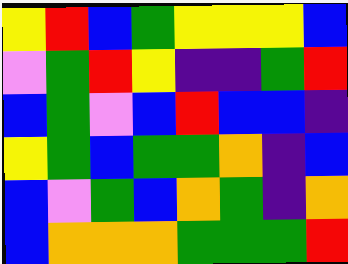[["yellow", "red", "blue", "green", "yellow", "yellow", "yellow", "blue"], ["violet", "green", "red", "yellow", "indigo", "indigo", "green", "red"], ["blue", "green", "violet", "blue", "red", "blue", "blue", "indigo"], ["yellow", "green", "blue", "green", "green", "orange", "indigo", "blue"], ["blue", "violet", "green", "blue", "orange", "green", "indigo", "orange"], ["blue", "orange", "orange", "orange", "green", "green", "green", "red"]]